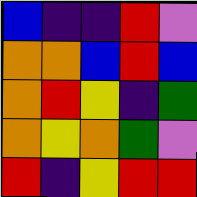[["blue", "indigo", "indigo", "red", "violet"], ["orange", "orange", "blue", "red", "blue"], ["orange", "red", "yellow", "indigo", "green"], ["orange", "yellow", "orange", "green", "violet"], ["red", "indigo", "yellow", "red", "red"]]